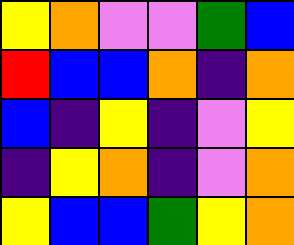[["yellow", "orange", "violet", "violet", "green", "blue"], ["red", "blue", "blue", "orange", "indigo", "orange"], ["blue", "indigo", "yellow", "indigo", "violet", "yellow"], ["indigo", "yellow", "orange", "indigo", "violet", "orange"], ["yellow", "blue", "blue", "green", "yellow", "orange"]]